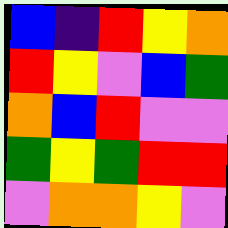[["blue", "indigo", "red", "yellow", "orange"], ["red", "yellow", "violet", "blue", "green"], ["orange", "blue", "red", "violet", "violet"], ["green", "yellow", "green", "red", "red"], ["violet", "orange", "orange", "yellow", "violet"]]